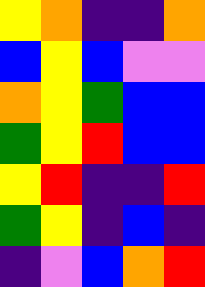[["yellow", "orange", "indigo", "indigo", "orange"], ["blue", "yellow", "blue", "violet", "violet"], ["orange", "yellow", "green", "blue", "blue"], ["green", "yellow", "red", "blue", "blue"], ["yellow", "red", "indigo", "indigo", "red"], ["green", "yellow", "indigo", "blue", "indigo"], ["indigo", "violet", "blue", "orange", "red"]]